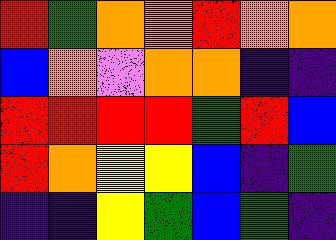[["red", "green", "orange", "orange", "red", "orange", "orange"], ["blue", "orange", "violet", "orange", "orange", "indigo", "indigo"], ["red", "red", "red", "red", "green", "red", "blue"], ["red", "orange", "yellow", "yellow", "blue", "indigo", "green"], ["indigo", "indigo", "yellow", "green", "blue", "green", "indigo"]]